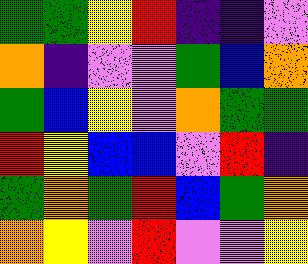[["green", "green", "yellow", "red", "indigo", "indigo", "violet"], ["orange", "indigo", "violet", "violet", "green", "blue", "orange"], ["green", "blue", "yellow", "violet", "orange", "green", "green"], ["red", "yellow", "blue", "blue", "violet", "red", "indigo"], ["green", "orange", "green", "red", "blue", "green", "orange"], ["orange", "yellow", "violet", "red", "violet", "violet", "yellow"]]